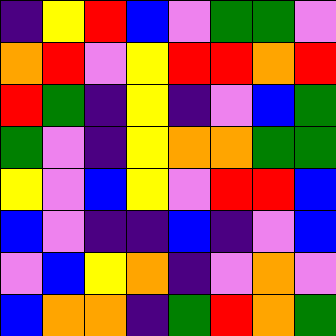[["indigo", "yellow", "red", "blue", "violet", "green", "green", "violet"], ["orange", "red", "violet", "yellow", "red", "red", "orange", "red"], ["red", "green", "indigo", "yellow", "indigo", "violet", "blue", "green"], ["green", "violet", "indigo", "yellow", "orange", "orange", "green", "green"], ["yellow", "violet", "blue", "yellow", "violet", "red", "red", "blue"], ["blue", "violet", "indigo", "indigo", "blue", "indigo", "violet", "blue"], ["violet", "blue", "yellow", "orange", "indigo", "violet", "orange", "violet"], ["blue", "orange", "orange", "indigo", "green", "red", "orange", "green"]]